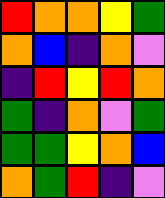[["red", "orange", "orange", "yellow", "green"], ["orange", "blue", "indigo", "orange", "violet"], ["indigo", "red", "yellow", "red", "orange"], ["green", "indigo", "orange", "violet", "green"], ["green", "green", "yellow", "orange", "blue"], ["orange", "green", "red", "indigo", "violet"]]